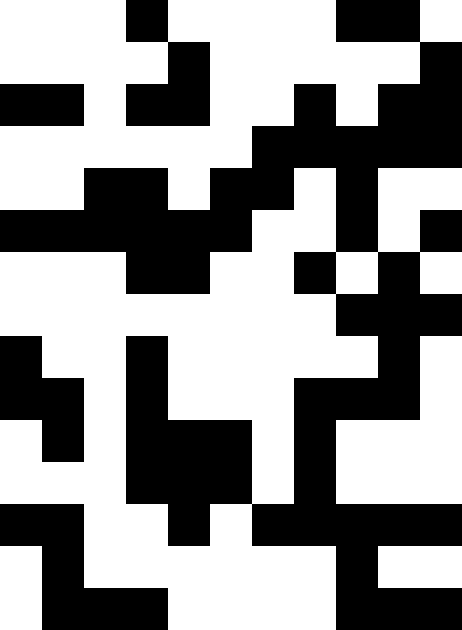[["white", "white", "white", "black", "white", "white", "white", "white", "black", "black", "white"], ["white", "white", "white", "white", "black", "white", "white", "white", "white", "white", "black"], ["black", "black", "white", "black", "black", "white", "white", "black", "white", "black", "black"], ["white", "white", "white", "white", "white", "white", "black", "black", "black", "black", "black"], ["white", "white", "black", "black", "white", "black", "black", "white", "black", "white", "white"], ["black", "black", "black", "black", "black", "black", "white", "white", "black", "white", "black"], ["white", "white", "white", "black", "black", "white", "white", "black", "white", "black", "white"], ["white", "white", "white", "white", "white", "white", "white", "white", "black", "black", "black"], ["black", "white", "white", "black", "white", "white", "white", "white", "white", "black", "white"], ["black", "black", "white", "black", "white", "white", "white", "black", "black", "black", "white"], ["white", "black", "white", "black", "black", "black", "white", "black", "white", "white", "white"], ["white", "white", "white", "black", "black", "black", "white", "black", "white", "white", "white"], ["black", "black", "white", "white", "black", "white", "black", "black", "black", "black", "black"], ["white", "black", "white", "white", "white", "white", "white", "white", "black", "white", "white"], ["white", "black", "black", "black", "white", "white", "white", "white", "black", "black", "black"]]